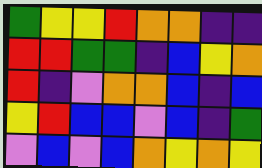[["green", "yellow", "yellow", "red", "orange", "orange", "indigo", "indigo"], ["red", "red", "green", "green", "indigo", "blue", "yellow", "orange"], ["red", "indigo", "violet", "orange", "orange", "blue", "indigo", "blue"], ["yellow", "red", "blue", "blue", "violet", "blue", "indigo", "green"], ["violet", "blue", "violet", "blue", "orange", "yellow", "orange", "yellow"]]